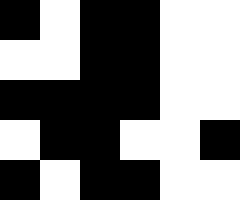[["black", "white", "black", "black", "white", "white"], ["white", "white", "black", "black", "white", "white"], ["black", "black", "black", "black", "white", "white"], ["white", "black", "black", "white", "white", "black"], ["black", "white", "black", "black", "white", "white"]]